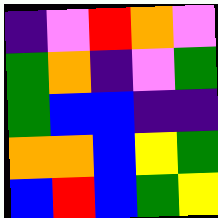[["indigo", "violet", "red", "orange", "violet"], ["green", "orange", "indigo", "violet", "green"], ["green", "blue", "blue", "indigo", "indigo"], ["orange", "orange", "blue", "yellow", "green"], ["blue", "red", "blue", "green", "yellow"]]